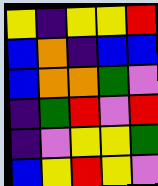[["yellow", "indigo", "yellow", "yellow", "red"], ["blue", "orange", "indigo", "blue", "blue"], ["blue", "orange", "orange", "green", "violet"], ["indigo", "green", "red", "violet", "red"], ["indigo", "violet", "yellow", "yellow", "green"], ["blue", "yellow", "red", "yellow", "violet"]]